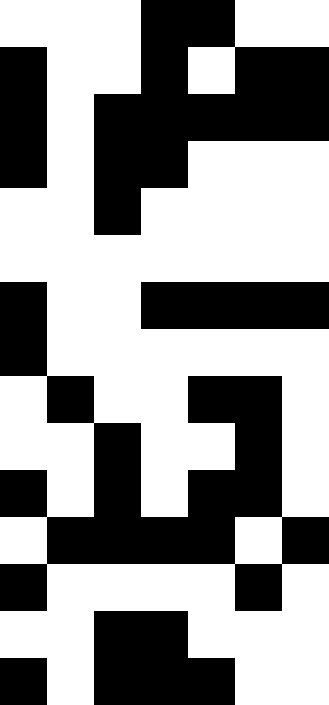[["white", "white", "white", "black", "black", "white", "white"], ["black", "white", "white", "black", "white", "black", "black"], ["black", "white", "black", "black", "black", "black", "black"], ["black", "white", "black", "black", "white", "white", "white"], ["white", "white", "black", "white", "white", "white", "white"], ["white", "white", "white", "white", "white", "white", "white"], ["black", "white", "white", "black", "black", "black", "black"], ["black", "white", "white", "white", "white", "white", "white"], ["white", "black", "white", "white", "black", "black", "white"], ["white", "white", "black", "white", "white", "black", "white"], ["black", "white", "black", "white", "black", "black", "white"], ["white", "black", "black", "black", "black", "white", "black"], ["black", "white", "white", "white", "white", "black", "white"], ["white", "white", "black", "black", "white", "white", "white"], ["black", "white", "black", "black", "black", "white", "white"]]